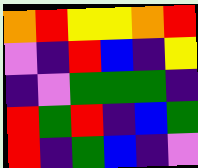[["orange", "red", "yellow", "yellow", "orange", "red"], ["violet", "indigo", "red", "blue", "indigo", "yellow"], ["indigo", "violet", "green", "green", "green", "indigo"], ["red", "green", "red", "indigo", "blue", "green"], ["red", "indigo", "green", "blue", "indigo", "violet"]]